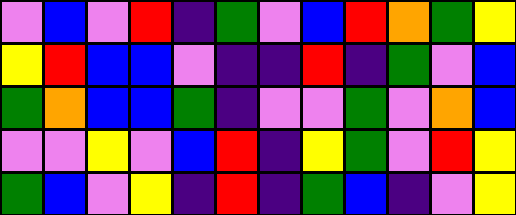[["violet", "blue", "violet", "red", "indigo", "green", "violet", "blue", "red", "orange", "green", "yellow"], ["yellow", "red", "blue", "blue", "violet", "indigo", "indigo", "red", "indigo", "green", "violet", "blue"], ["green", "orange", "blue", "blue", "green", "indigo", "violet", "violet", "green", "violet", "orange", "blue"], ["violet", "violet", "yellow", "violet", "blue", "red", "indigo", "yellow", "green", "violet", "red", "yellow"], ["green", "blue", "violet", "yellow", "indigo", "red", "indigo", "green", "blue", "indigo", "violet", "yellow"]]